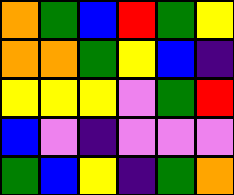[["orange", "green", "blue", "red", "green", "yellow"], ["orange", "orange", "green", "yellow", "blue", "indigo"], ["yellow", "yellow", "yellow", "violet", "green", "red"], ["blue", "violet", "indigo", "violet", "violet", "violet"], ["green", "blue", "yellow", "indigo", "green", "orange"]]